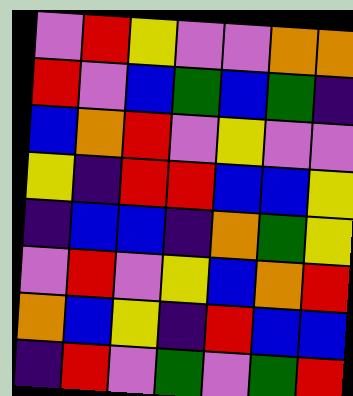[["violet", "red", "yellow", "violet", "violet", "orange", "orange"], ["red", "violet", "blue", "green", "blue", "green", "indigo"], ["blue", "orange", "red", "violet", "yellow", "violet", "violet"], ["yellow", "indigo", "red", "red", "blue", "blue", "yellow"], ["indigo", "blue", "blue", "indigo", "orange", "green", "yellow"], ["violet", "red", "violet", "yellow", "blue", "orange", "red"], ["orange", "blue", "yellow", "indigo", "red", "blue", "blue"], ["indigo", "red", "violet", "green", "violet", "green", "red"]]